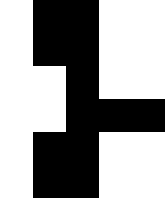[["white", "black", "black", "white", "white"], ["white", "black", "black", "white", "white"], ["white", "white", "black", "white", "white"], ["white", "white", "black", "black", "black"], ["white", "black", "black", "white", "white"], ["white", "black", "black", "white", "white"]]